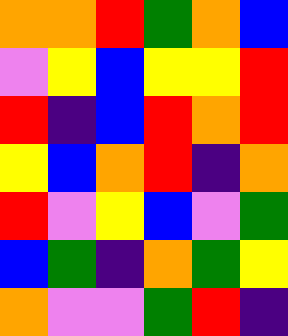[["orange", "orange", "red", "green", "orange", "blue"], ["violet", "yellow", "blue", "yellow", "yellow", "red"], ["red", "indigo", "blue", "red", "orange", "red"], ["yellow", "blue", "orange", "red", "indigo", "orange"], ["red", "violet", "yellow", "blue", "violet", "green"], ["blue", "green", "indigo", "orange", "green", "yellow"], ["orange", "violet", "violet", "green", "red", "indigo"]]